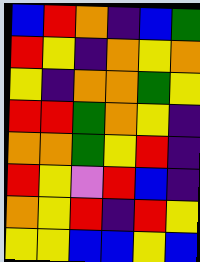[["blue", "red", "orange", "indigo", "blue", "green"], ["red", "yellow", "indigo", "orange", "yellow", "orange"], ["yellow", "indigo", "orange", "orange", "green", "yellow"], ["red", "red", "green", "orange", "yellow", "indigo"], ["orange", "orange", "green", "yellow", "red", "indigo"], ["red", "yellow", "violet", "red", "blue", "indigo"], ["orange", "yellow", "red", "indigo", "red", "yellow"], ["yellow", "yellow", "blue", "blue", "yellow", "blue"]]